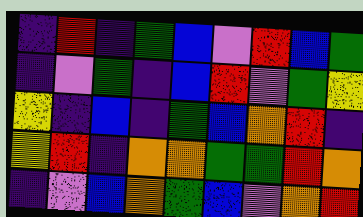[["indigo", "red", "indigo", "green", "blue", "violet", "red", "blue", "green"], ["indigo", "violet", "green", "indigo", "blue", "red", "violet", "green", "yellow"], ["yellow", "indigo", "blue", "indigo", "green", "blue", "orange", "red", "indigo"], ["yellow", "red", "indigo", "orange", "orange", "green", "green", "red", "orange"], ["indigo", "violet", "blue", "orange", "green", "blue", "violet", "orange", "red"]]